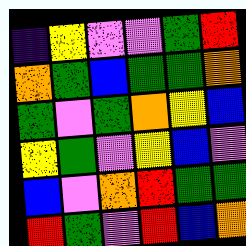[["indigo", "yellow", "violet", "violet", "green", "red"], ["orange", "green", "blue", "green", "green", "orange"], ["green", "violet", "green", "orange", "yellow", "blue"], ["yellow", "green", "violet", "yellow", "blue", "violet"], ["blue", "violet", "orange", "red", "green", "green"], ["red", "green", "violet", "red", "blue", "orange"]]